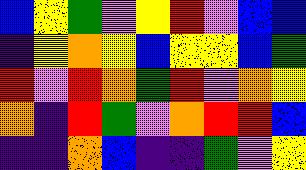[["blue", "yellow", "green", "violet", "yellow", "red", "violet", "blue", "blue"], ["indigo", "yellow", "orange", "yellow", "blue", "yellow", "yellow", "blue", "green"], ["red", "violet", "red", "orange", "green", "red", "violet", "orange", "yellow"], ["orange", "indigo", "red", "green", "violet", "orange", "red", "red", "blue"], ["indigo", "indigo", "orange", "blue", "indigo", "indigo", "green", "violet", "yellow"]]